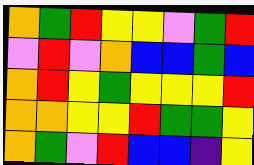[["orange", "green", "red", "yellow", "yellow", "violet", "green", "red"], ["violet", "red", "violet", "orange", "blue", "blue", "green", "blue"], ["orange", "red", "yellow", "green", "yellow", "yellow", "yellow", "red"], ["orange", "orange", "yellow", "yellow", "red", "green", "green", "yellow"], ["orange", "green", "violet", "red", "blue", "blue", "indigo", "yellow"]]